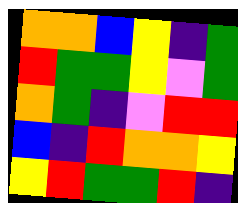[["orange", "orange", "blue", "yellow", "indigo", "green"], ["red", "green", "green", "yellow", "violet", "green"], ["orange", "green", "indigo", "violet", "red", "red"], ["blue", "indigo", "red", "orange", "orange", "yellow"], ["yellow", "red", "green", "green", "red", "indigo"]]